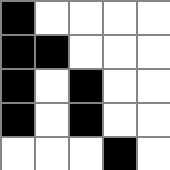[["black", "white", "white", "white", "white"], ["black", "black", "white", "white", "white"], ["black", "white", "black", "white", "white"], ["black", "white", "black", "white", "white"], ["white", "white", "white", "black", "white"]]